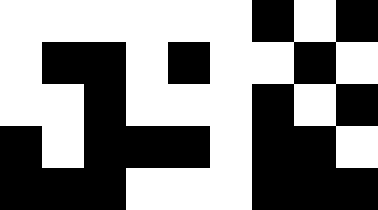[["white", "white", "white", "white", "white", "white", "black", "white", "black"], ["white", "black", "black", "white", "black", "white", "white", "black", "white"], ["white", "white", "black", "white", "white", "white", "black", "white", "black"], ["black", "white", "black", "black", "black", "white", "black", "black", "white"], ["black", "black", "black", "white", "white", "white", "black", "black", "black"]]